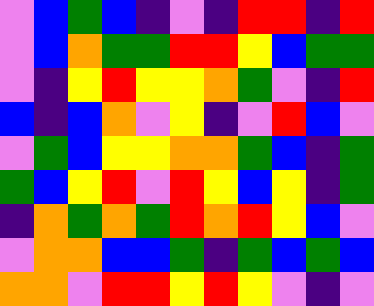[["violet", "blue", "green", "blue", "indigo", "violet", "indigo", "red", "red", "indigo", "red"], ["violet", "blue", "orange", "green", "green", "red", "red", "yellow", "blue", "green", "green"], ["violet", "indigo", "yellow", "red", "yellow", "yellow", "orange", "green", "violet", "indigo", "red"], ["blue", "indigo", "blue", "orange", "violet", "yellow", "indigo", "violet", "red", "blue", "violet"], ["violet", "green", "blue", "yellow", "yellow", "orange", "orange", "green", "blue", "indigo", "green"], ["green", "blue", "yellow", "red", "violet", "red", "yellow", "blue", "yellow", "indigo", "green"], ["indigo", "orange", "green", "orange", "green", "red", "orange", "red", "yellow", "blue", "violet"], ["violet", "orange", "orange", "blue", "blue", "green", "indigo", "green", "blue", "green", "blue"], ["orange", "orange", "violet", "red", "red", "yellow", "red", "yellow", "violet", "indigo", "violet"]]